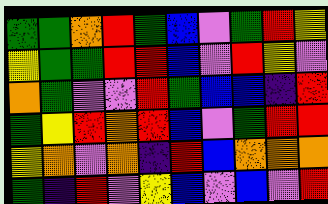[["green", "green", "orange", "red", "green", "blue", "violet", "green", "red", "yellow"], ["yellow", "green", "green", "red", "red", "blue", "violet", "red", "yellow", "violet"], ["orange", "green", "violet", "violet", "red", "green", "blue", "blue", "indigo", "red"], ["green", "yellow", "red", "orange", "red", "blue", "violet", "green", "red", "red"], ["yellow", "orange", "violet", "orange", "indigo", "red", "blue", "orange", "orange", "orange"], ["green", "indigo", "red", "violet", "yellow", "blue", "violet", "blue", "violet", "red"]]